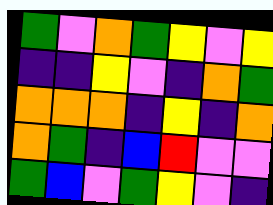[["green", "violet", "orange", "green", "yellow", "violet", "yellow"], ["indigo", "indigo", "yellow", "violet", "indigo", "orange", "green"], ["orange", "orange", "orange", "indigo", "yellow", "indigo", "orange"], ["orange", "green", "indigo", "blue", "red", "violet", "violet"], ["green", "blue", "violet", "green", "yellow", "violet", "indigo"]]